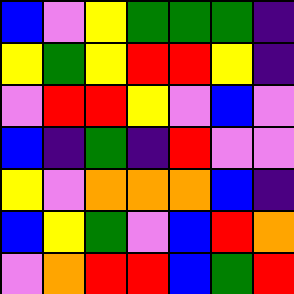[["blue", "violet", "yellow", "green", "green", "green", "indigo"], ["yellow", "green", "yellow", "red", "red", "yellow", "indigo"], ["violet", "red", "red", "yellow", "violet", "blue", "violet"], ["blue", "indigo", "green", "indigo", "red", "violet", "violet"], ["yellow", "violet", "orange", "orange", "orange", "blue", "indigo"], ["blue", "yellow", "green", "violet", "blue", "red", "orange"], ["violet", "orange", "red", "red", "blue", "green", "red"]]